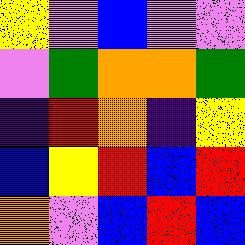[["yellow", "violet", "blue", "violet", "violet"], ["violet", "green", "orange", "orange", "green"], ["indigo", "red", "orange", "indigo", "yellow"], ["blue", "yellow", "red", "blue", "red"], ["orange", "violet", "blue", "red", "blue"]]